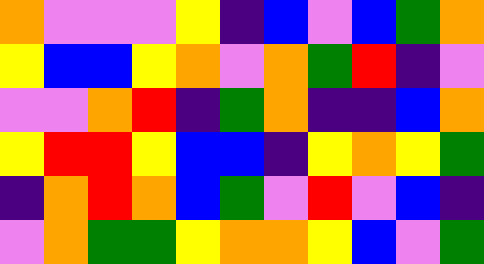[["orange", "violet", "violet", "violet", "yellow", "indigo", "blue", "violet", "blue", "green", "orange"], ["yellow", "blue", "blue", "yellow", "orange", "violet", "orange", "green", "red", "indigo", "violet"], ["violet", "violet", "orange", "red", "indigo", "green", "orange", "indigo", "indigo", "blue", "orange"], ["yellow", "red", "red", "yellow", "blue", "blue", "indigo", "yellow", "orange", "yellow", "green"], ["indigo", "orange", "red", "orange", "blue", "green", "violet", "red", "violet", "blue", "indigo"], ["violet", "orange", "green", "green", "yellow", "orange", "orange", "yellow", "blue", "violet", "green"]]